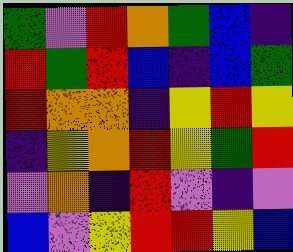[["green", "violet", "red", "orange", "green", "blue", "indigo"], ["red", "green", "red", "blue", "indigo", "blue", "green"], ["red", "orange", "orange", "indigo", "yellow", "red", "yellow"], ["indigo", "yellow", "orange", "red", "yellow", "green", "red"], ["violet", "orange", "indigo", "red", "violet", "indigo", "violet"], ["blue", "violet", "yellow", "red", "red", "yellow", "blue"]]